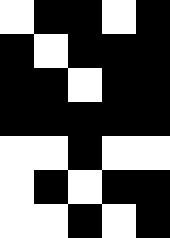[["white", "black", "black", "white", "black"], ["black", "white", "black", "black", "black"], ["black", "black", "white", "black", "black"], ["black", "black", "black", "black", "black"], ["white", "white", "black", "white", "white"], ["white", "black", "white", "black", "black"], ["white", "white", "black", "white", "black"]]